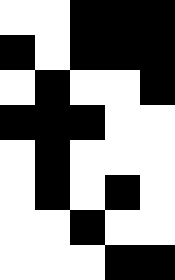[["white", "white", "black", "black", "black"], ["black", "white", "black", "black", "black"], ["white", "black", "white", "white", "black"], ["black", "black", "black", "white", "white"], ["white", "black", "white", "white", "white"], ["white", "black", "white", "black", "white"], ["white", "white", "black", "white", "white"], ["white", "white", "white", "black", "black"]]